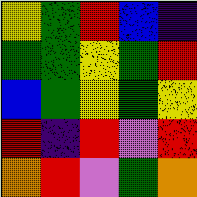[["yellow", "green", "red", "blue", "indigo"], ["green", "green", "yellow", "green", "red"], ["blue", "green", "yellow", "green", "yellow"], ["red", "indigo", "red", "violet", "red"], ["orange", "red", "violet", "green", "orange"]]